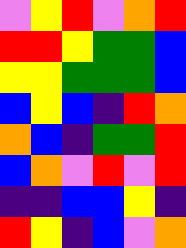[["violet", "yellow", "red", "violet", "orange", "red"], ["red", "red", "yellow", "green", "green", "blue"], ["yellow", "yellow", "green", "green", "green", "blue"], ["blue", "yellow", "blue", "indigo", "red", "orange"], ["orange", "blue", "indigo", "green", "green", "red"], ["blue", "orange", "violet", "red", "violet", "red"], ["indigo", "indigo", "blue", "blue", "yellow", "indigo"], ["red", "yellow", "indigo", "blue", "violet", "orange"]]